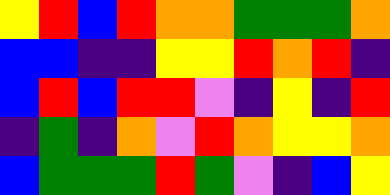[["yellow", "red", "blue", "red", "orange", "orange", "green", "green", "green", "orange"], ["blue", "blue", "indigo", "indigo", "yellow", "yellow", "red", "orange", "red", "indigo"], ["blue", "red", "blue", "red", "red", "violet", "indigo", "yellow", "indigo", "red"], ["indigo", "green", "indigo", "orange", "violet", "red", "orange", "yellow", "yellow", "orange"], ["blue", "green", "green", "green", "red", "green", "violet", "indigo", "blue", "yellow"]]